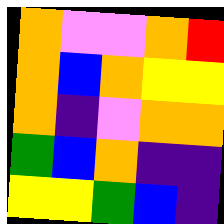[["orange", "violet", "violet", "orange", "red"], ["orange", "blue", "orange", "yellow", "yellow"], ["orange", "indigo", "violet", "orange", "orange"], ["green", "blue", "orange", "indigo", "indigo"], ["yellow", "yellow", "green", "blue", "indigo"]]